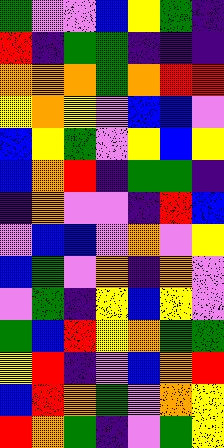[["green", "violet", "violet", "blue", "yellow", "green", "indigo"], ["red", "indigo", "green", "green", "indigo", "indigo", "indigo"], ["orange", "orange", "orange", "green", "orange", "red", "red"], ["yellow", "orange", "yellow", "violet", "blue", "blue", "violet"], ["blue", "yellow", "green", "violet", "yellow", "blue", "yellow"], ["blue", "orange", "red", "indigo", "green", "green", "indigo"], ["indigo", "orange", "violet", "violet", "indigo", "red", "blue"], ["violet", "blue", "blue", "violet", "orange", "violet", "yellow"], ["blue", "green", "violet", "orange", "indigo", "orange", "violet"], ["violet", "green", "indigo", "yellow", "blue", "yellow", "violet"], ["green", "blue", "red", "yellow", "orange", "green", "green"], ["yellow", "red", "indigo", "violet", "blue", "orange", "red"], ["blue", "red", "orange", "green", "violet", "orange", "yellow"], ["red", "orange", "green", "indigo", "violet", "green", "yellow"]]